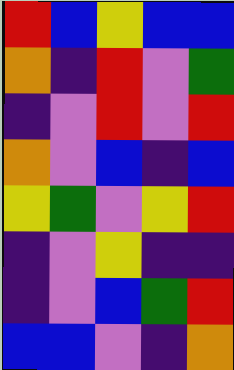[["red", "blue", "yellow", "blue", "blue"], ["orange", "indigo", "red", "violet", "green"], ["indigo", "violet", "red", "violet", "red"], ["orange", "violet", "blue", "indigo", "blue"], ["yellow", "green", "violet", "yellow", "red"], ["indigo", "violet", "yellow", "indigo", "indigo"], ["indigo", "violet", "blue", "green", "red"], ["blue", "blue", "violet", "indigo", "orange"]]